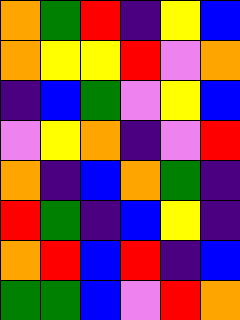[["orange", "green", "red", "indigo", "yellow", "blue"], ["orange", "yellow", "yellow", "red", "violet", "orange"], ["indigo", "blue", "green", "violet", "yellow", "blue"], ["violet", "yellow", "orange", "indigo", "violet", "red"], ["orange", "indigo", "blue", "orange", "green", "indigo"], ["red", "green", "indigo", "blue", "yellow", "indigo"], ["orange", "red", "blue", "red", "indigo", "blue"], ["green", "green", "blue", "violet", "red", "orange"]]